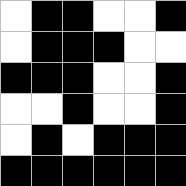[["white", "black", "black", "white", "white", "black"], ["white", "black", "black", "black", "white", "white"], ["black", "black", "black", "white", "white", "black"], ["white", "white", "black", "white", "white", "black"], ["white", "black", "white", "black", "black", "black"], ["black", "black", "black", "black", "black", "black"]]